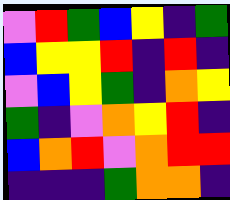[["violet", "red", "green", "blue", "yellow", "indigo", "green"], ["blue", "yellow", "yellow", "red", "indigo", "red", "indigo"], ["violet", "blue", "yellow", "green", "indigo", "orange", "yellow"], ["green", "indigo", "violet", "orange", "yellow", "red", "indigo"], ["blue", "orange", "red", "violet", "orange", "red", "red"], ["indigo", "indigo", "indigo", "green", "orange", "orange", "indigo"]]